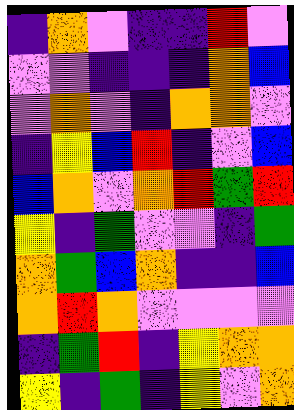[["indigo", "orange", "violet", "indigo", "indigo", "red", "violet"], ["violet", "violet", "indigo", "indigo", "indigo", "orange", "blue"], ["violet", "orange", "violet", "indigo", "orange", "orange", "violet"], ["indigo", "yellow", "blue", "red", "indigo", "violet", "blue"], ["blue", "orange", "violet", "orange", "red", "green", "red"], ["yellow", "indigo", "green", "violet", "violet", "indigo", "green"], ["orange", "green", "blue", "orange", "indigo", "indigo", "blue"], ["orange", "red", "orange", "violet", "violet", "violet", "violet"], ["indigo", "green", "red", "indigo", "yellow", "orange", "orange"], ["yellow", "indigo", "green", "indigo", "yellow", "violet", "orange"]]